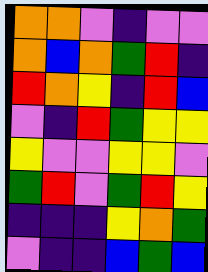[["orange", "orange", "violet", "indigo", "violet", "violet"], ["orange", "blue", "orange", "green", "red", "indigo"], ["red", "orange", "yellow", "indigo", "red", "blue"], ["violet", "indigo", "red", "green", "yellow", "yellow"], ["yellow", "violet", "violet", "yellow", "yellow", "violet"], ["green", "red", "violet", "green", "red", "yellow"], ["indigo", "indigo", "indigo", "yellow", "orange", "green"], ["violet", "indigo", "indigo", "blue", "green", "blue"]]